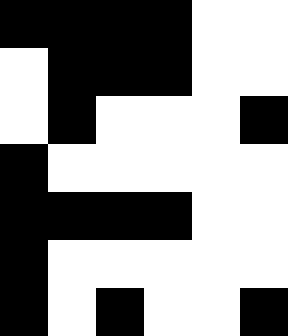[["black", "black", "black", "black", "white", "white"], ["white", "black", "black", "black", "white", "white"], ["white", "black", "white", "white", "white", "black"], ["black", "white", "white", "white", "white", "white"], ["black", "black", "black", "black", "white", "white"], ["black", "white", "white", "white", "white", "white"], ["black", "white", "black", "white", "white", "black"]]